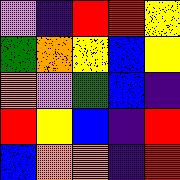[["violet", "indigo", "red", "red", "yellow"], ["green", "orange", "yellow", "blue", "yellow"], ["orange", "violet", "green", "blue", "indigo"], ["red", "yellow", "blue", "indigo", "red"], ["blue", "orange", "orange", "indigo", "red"]]